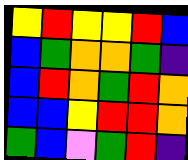[["yellow", "red", "yellow", "yellow", "red", "blue"], ["blue", "green", "orange", "orange", "green", "indigo"], ["blue", "red", "orange", "green", "red", "orange"], ["blue", "blue", "yellow", "red", "red", "orange"], ["green", "blue", "violet", "green", "red", "indigo"]]